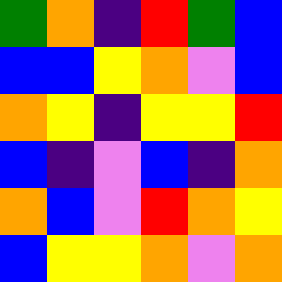[["green", "orange", "indigo", "red", "green", "blue"], ["blue", "blue", "yellow", "orange", "violet", "blue"], ["orange", "yellow", "indigo", "yellow", "yellow", "red"], ["blue", "indigo", "violet", "blue", "indigo", "orange"], ["orange", "blue", "violet", "red", "orange", "yellow"], ["blue", "yellow", "yellow", "orange", "violet", "orange"]]